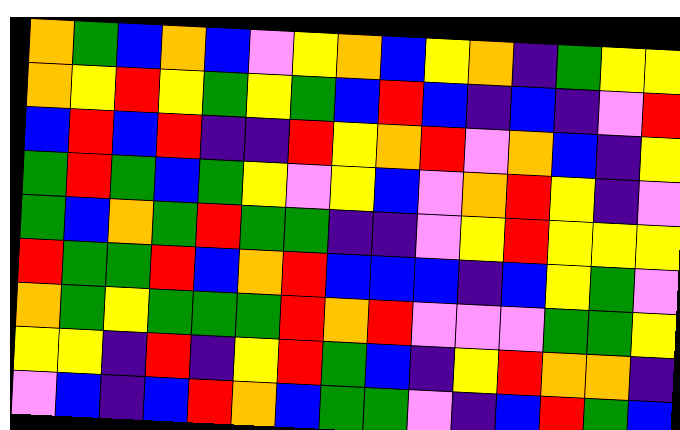[["orange", "green", "blue", "orange", "blue", "violet", "yellow", "orange", "blue", "yellow", "orange", "indigo", "green", "yellow", "yellow"], ["orange", "yellow", "red", "yellow", "green", "yellow", "green", "blue", "red", "blue", "indigo", "blue", "indigo", "violet", "red"], ["blue", "red", "blue", "red", "indigo", "indigo", "red", "yellow", "orange", "red", "violet", "orange", "blue", "indigo", "yellow"], ["green", "red", "green", "blue", "green", "yellow", "violet", "yellow", "blue", "violet", "orange", "red", "yellow", "indigo", "violet"], ["green", "blue", "orange", "green", "red", "green", "green", "indigo", "indigo", "violet", "yellow", "red", "yellow", "yellow", "yellow"], ["red", "green", "green", "red", "blue", "orange", "red", "blue", "blue", "blue", "indigo", "blue", "yellow", "green", "violet"], ["orange", "green", "yellow", "green", "green", "green", "red", "orange", "red", "violet", "violet", "violet", "green", "green", "yellow"], ["yellow", "yellow", "indigo", "red", "indigo", "yellow", "red", "green", "blue", "indigo", "yellow", "red", "orange", "orange", "indigo"], ["violet", "blue", "indigo", "blue", "red", "orange", "blue", "green", "green", "violet", "indigo", "blue", "red", "green", "blue"]]